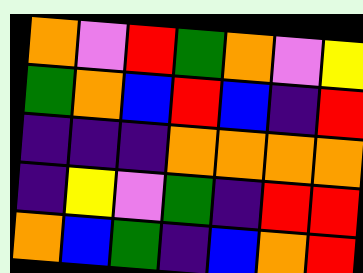[["orange", "violet", "red", "green", "orange", "violet", "yellow"], ["green", "orange", "blue", "red", "blue", "indigo", "red"], ["indigo", "indigo", "indigo", "orange", "orange", "orange", "orange"], ["indigo", "yellow", "violet", "green", "indigo", "red", "red"], ["orange", "blue", "green", "indigo", "blue", "orange", "red"]]